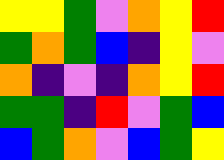[["yellow", "yellow", "green", "violet", "orange", "yellow", "red"], ["green", "orange", "green", "blue", "indigo", "yellow", "violet"], ["orange", "indigo", "violet", "indigo", "orange", "yellow", "red"], ["green", "green", "indigo", "red", "violet", "green", "blue"], ["blue", "green", "orange", "violet", "blue", "green", "yellow"]]